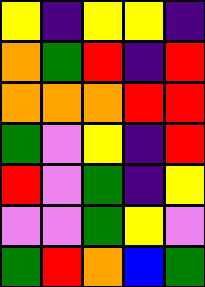[["yellow", "indigo", "yellow", "yellow", "indigo"], ["orange", "green", "red", "indigo", "red"], ["orange", "orange", "orange", "red", "red"], ["green", "violet", "yellow", "indigo", "red"], ["red", "violet", "green", "indigo", "yellow"], ["violet", "violet", "green", "yellow", "violet"], ["green", "red", "orange", "blue", "green"]]